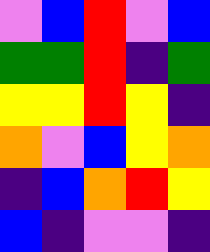[["violet", "blue", "red", "violet", "blue"], ["green", "green", "red", "indigo", "green"], ["yellow", "yellow", "red", "yellow", "indigo"], ["orange", "violet", "blue", "yellow", "orange"], ["indigo", "blue", "orange", "red", "yellow"], ["blue", "indigo", "violet", "violet", "indigo"]]